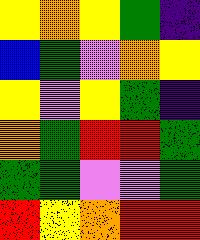[["yellow", "orange", "yellow", "green", "indigo"], ["blue", "green", "violet", "orange", "yellow"], ["yellow", "violet", "yellow", "green", "indigo"], ["orange", "green", "red", "red", "green"], ["green", "green", "violet", "violet", "green"], ["red", "yellow", "orange", "red", "red"]]